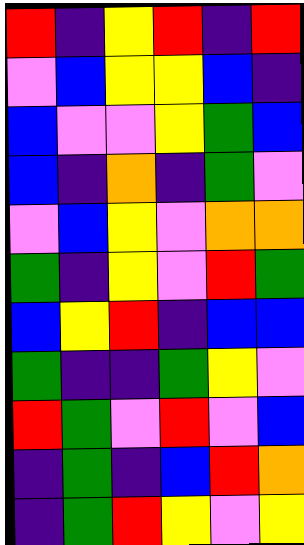[["red", "indigo", "yellow", "red", "indigo", "red"], ["violet", "blue", "yellow", "yellow", "blue", "indigo"], ["blue", "violet", "violet", "yellow", "green", "blue"], ["blue", "indigo", "orange", "indigo", "green", "violet"], ["violet", "blue", "yellow", "violet", "orange", "orange"], ["green", "indigo", "yellow", "violet", "red", "green"], ["blue", "yellow", "red", "indigo", "blue", "blue"], ["green", "indigo", "indigo", "green", "yellow", "violet"], ["red", "green", "violet", "red", "violet", "blue"], ["indigo", "green", "indigo", "blue", "red", "orange"], ["indigo", "green", "red", "yellow", "violet", "yellow"]]